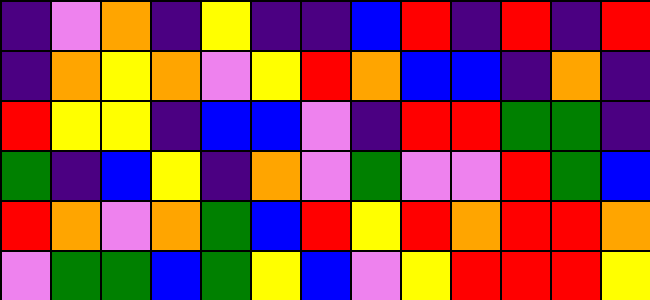[["indigo", "violet", "orange", "indigo", "yellow", "indigo", "indigo", "blue", "red", "indigo", "red", "indigo", "red"], ["indigo", "orange", "yellow", "orange", "violet", "yellow", "red", "orange", "blue", "blue", "indigo", "orange", "indigo"], ["red", "yellow", "yellow", "indigo", "blue", "blue", "violet", "indigo", "red", "red", "green", "green", "indigo"], ["green", "indigo", "blue", "yellow", "indigo", "orange", "violet", "green", "violet", "violet", "red", "green", "blue"], ["red", "orange", "violet", "orange", "green", "blue", "red", "yellow", "red", "orange", "red", "red", "orange"], ["violet", "green", "green", "blue", "green", "yellow", "blue", "violet", "yellow", "red", "red", "red", "yellow"]]